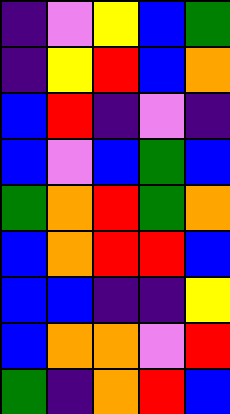[["indigo", "violet", "yellow", "blue", "green"], ["indigo", "yellow", "red", "blue", "orange"], ["blue", "red", "indigo", "violet", "indigo"], ["blue", "violet", "blue", "green", "blue"], ["green", "orange", "red", "green", "orange"], ["blue", "orange", "red", "red", "blue"], ["blue", "blue", "indigo", "indigo", "yellow"], ["blue", "orange", "orange", "violet", "red"], ["green", "indigo", "orange", "red", "blue"]]